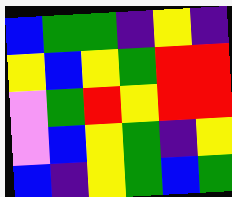[["blue", "green", "green", "indigo", "yellow", "indigo"], ["yellow", "blue", "yellow", "green", "red", "red"], ["violet", "green", "red", "yellow", "red", "red"], ["violet", "blue", "yellow", "green", "indigo", "yellow"], ["blue", "indigo", "yellow", "green", "blue", "green"]]